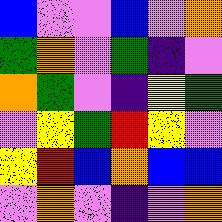[["blue", "violet", "violet", "blue", "violet", "orange"], ["green", "orange", "violet", "green", "indigo", "violet"], ["orange", "green", "violet", "indigo", "yellow", "green"], ["violet", "yellow", "green", "red", "yellow", "violet"], ["yellow", "red", "blue", "orange", "blue", "blue"], ["violet", "orange", "violet", "indigo", "violet", "orange"]]